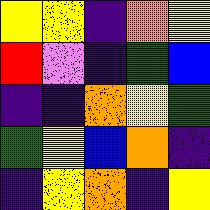[["yellow", "yellow", "indigo", "orange", "yellow"], ["red", "violet", "indigo", "green", "blue"], ["indigo", "indigo", "orange", "yellow", "green"], ["green", "yellow", "blue", "orange", "indigo"], ["indigo", "yellow", "orange", "indigo", "yellow"]]